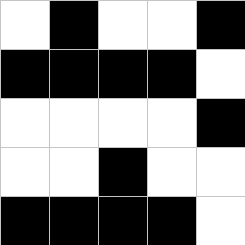[["white", "black", "white", "white", "black"], ["black", "black", "black", "black", "white"], ["white", "white", "white", "white", "black"], ["white", "white", "black", "white", "white"], ["black", "black", "black", "black", "white"]]